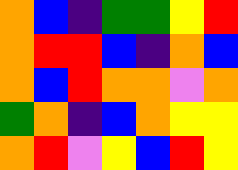[["orange", "blue", "indigo", "green", "green", "yellow", "red"], ["orange", "red", "red", "blue", "indigo", "orange", "blue"], ["orange", "blue", "red", "orange", "orange", "violet", "orange"], ["green", "orange", "indigo", "blue", "orange", "yellow", "yellow"], ["orange", "red", "violet", "yellow", "blue", "red", "yellow"]]